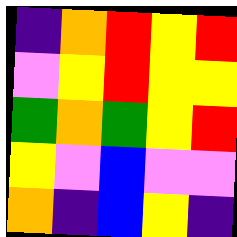[["indigo", "orange", "red", "yellow", "red"], ["violet", "yellow", "red", "yellow", "yellow"], ["green", "orange", "green", "yellow", "red"], ["yellow", "violet", "blue", "violet", "violet"], ["orange", "indigo", "blue", "yellow", "indigo"]]